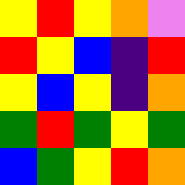[["yellow", "red", "yellow", "orange", "violet"], ["red", "yellow", "blue", "indigo", "red"], ["yellow", "blue", "yellow", "indigo", "orange"], ["green", "red", "green", "yellow", "green"], ["blue", "green", "yellow", "red", "orange"]]